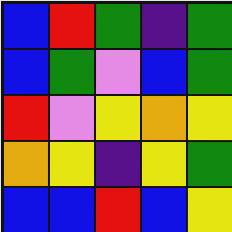[["blue", "red", "green", "indigo", "green"], ["blue", "green", "violet", "blue", "green"], ["red", "violet", "yellow", "orange", "yellow"], ["orange", "yellow", "indigo", "yellow", "green"], ["blue", "blue", "red", "blue", "yellow"]]